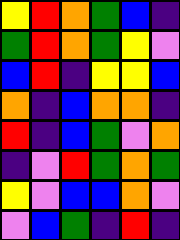[["yellow", "red", "orange", "green", "blue", "indigo"], ["green", "red", "orange", "green", "yellow", "violet"], ["blue", "red", "indigo", "yellow", "yellow", "blue"], ["orange", "indigo", "blue", "orange", "orange", "indigo"], ["red", "indigo", "blue", "green", "violet", "orange"], ["indigo", "violet", "red", "green", "orange", "green"], ["yellow", "violet", "blue", "blue", "orange", "violet"], ["violet", "blue", "green", "indigo", "red", "indigo"]]